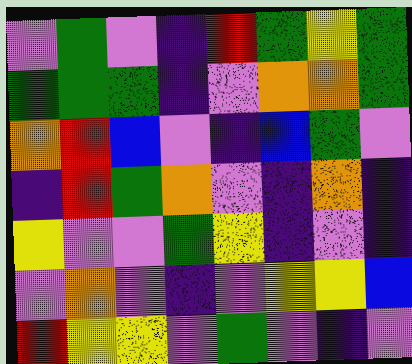[["violet", "green", "violet", "indigo", "red", "green", "yellow", "green"], ["green", "green", "green", "indigo", "violet", "orange", "orange", "green"], ["orange", "red", "blue", "violet", "indigo", "blue", "green", "violet"], ["indigo", "red", "green", "orange", "violet", "indigo", "orange", "indigo"], ["yellow", "violet", "violet", "green", "yellow", "indigo", "violet", "indigo"], ["violet", "orange", "violet", "indigo", "violet", "yellow", "yellow", "blue"], ["red", "yellow", "yellow", "violet", "green", "violet", "indigo", "violet"]]